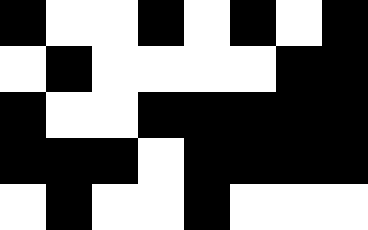[["black", "white", "white", "black", "white", "black", "white", "black"], ["white", "black", "white", "white", "white", "white", "black", "black"], ["black", "white", "white", "black", "black", "black", "black", "black"], ["black", "black", "black", "white", "black", "black", "black", "black"], ["white", "black", "white", "white", "black", "white", "white", "white"]]